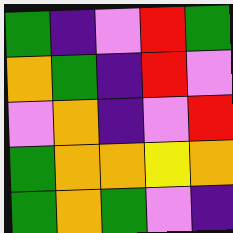[["green", "indigo", "violet", "red", "green"], ["orange", "green", "indigo", "red", "violet"], ["violet", "orange", "indigo", "violet", "red"], ["green", "orange", "orange", "yellow", "orange"], ["green", "orange", "green", "violet", "indigo"]]